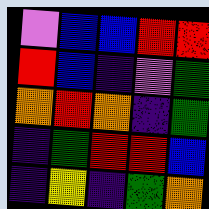[["violet", "blue", "blue", "red", "red"], ["red", "blue", "indigo", "violet", "green"], ["orange", "red", "orange", "indigo", "green"], ["indigo", "green", "red", "red", "blue"], ["indigo", "yellow", "indigo", "green", "orange"]]